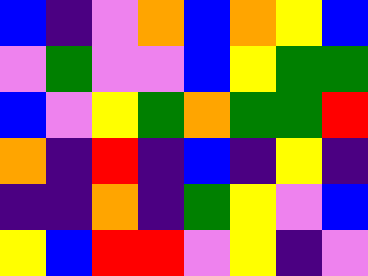[["blue", "indigo", "violet", "orange", "blue", "orange", "yellow", "blue"], ["violet", "green", "violet", "violet", "blue", "yellow", "green", "green"], ["blue", "violet", "yellow", "green", "orange", "green", "green", "red"], ["orange", "indigo", "red", "indigo", "blue", "indigo", "yellow", "indigo"], ["indigo", "indigo", "orange", "indigo", "green", "yellow", "violet", "blue"], ["yellow", "blue", "red", "red", "violet", "yellow", "indigo", "violet"]]